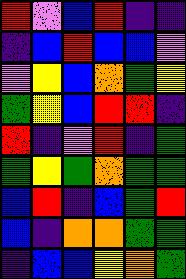[["red", "violet", "blue", "red", "indigo", "indigo"], ["indigo", "blue", "red", "blue", "blue", "violet"], ["violet", "yellow", "blue", "orange", "green", "yellow"], ["green", "yellow", "blue", "red", "red", "indigo"], ["red", "indigo", "violet", "red", "indigo", "green"], ["green", "yellow", "green", "orange", "green", "green"], ["blue", "red", "indigo", "blue", "green", "red"], ["blue", "indigo", "orange", "orange", "green", "green"], ["indigo", "blue", "blue", "yellow", "orange", "green"]]